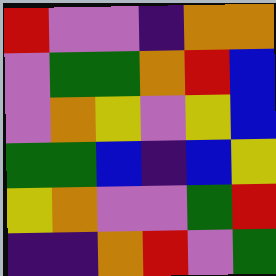[["red", "violet", "violet", "indigo", "orange", "orange"], ["violet", "green", "green", "orange", "red", "blue"], ["violet", "orange", "yellow", "violet", "yellow", "blue"], ["green", "green", "blue", "indigo", "blue", "yellow"], ["yellow", "orange", "violet", "violet", "green", "red"], ["indigo", "indigo", "orange", "red", "violet", "green"]]